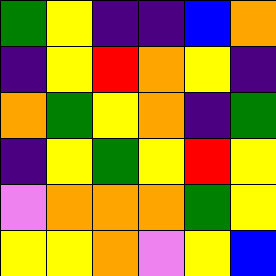[["green", "yellow", "indigo", "indigo", "blue", "orange"], ["indigo", "yellow", "red", "orange", "yellow", "indigo"], ["orange", "green", "yellow", "orange", "indigo", "green"], ["indigo", "yellow", "green", "yellow", "red", "yellow"], ["violet", "orange", "orange", "orange", "green", "yellow"], ["yellow", "yellow", "orange", "violet", "yellow", "blue"]]